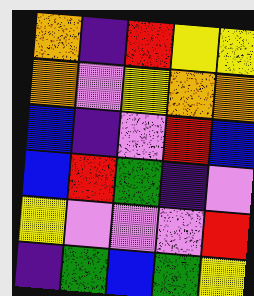[["orange", "indigo", "red", "yellow", "yellow"], ["orange", "violet", "yellow", "orange", "orange"], ["blue", "indigo", "violet", "red", "blue"], ["blue", "red", "green", "indigo", "violet"], ["yellow", "violet", "violet", "violet", "red"], ["indigo", "green", "blue", "green", "yellow"]]